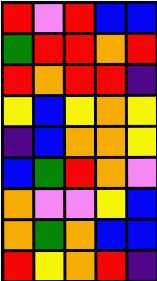[["red", "violet", "red", "blue", "blue"], ["green", "red", "red", "orange", "red"], ["red", "orange", "red", "red", "indigo"], ["yellow", "blue", "yellow", "orange", "yellow"], ["indigo", "blue", "orange", "orange", "yellow"], ["blue", "green", "red", "orange", "violet"], ["orange", "violet", "violet", "yellow", "blue"], ["orange", "green", "orange", "blue", "blue"], ["red", "yellow", "orange", "red", "indigo"]]